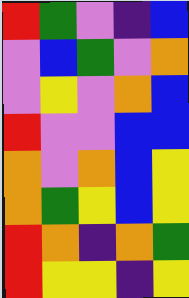[["red", "green", "violet", "indigo", "blue"], ["violet", "blue", "green", "violet", "orange"], ["violet", "yellow", "violet", "orange", "blue"], ["red", "violet", "violet", "blue", "blue"], ["orange", "violet", "orange", "blue", "yellow"], ["orange", "green", "yellow", "blue", "yellow"], ["red", "orange", "indigo", "orange", "green"], ["red", "yellow", "yellow", "indigo", "yellow"]]